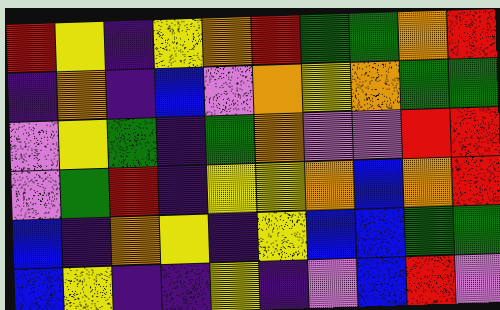[["red", "yellow", "indigo", "yellow", "orange", "red", "green", "green", "orange", "red"], ["indigo", "orange", "indigo", "blue", "violet", "orange", "yellow", "orange", "green", "green"], ["violet", "yellow", "green", "indigo", "green", "orange", "violet", "violet", "red", "red"], ["violet", "green", "red", "indigo", "yellow", "yellow", "orange", "blue", "orange", "red"], ["blue", "indigo", "orange", "yellow", "indigo", "yellow", "blue", "blue", "green", "green"], ["blue", "yellow", "indigo", "indigo", "yellow", "indigo", "violet", "blue", "red", "violet"]]